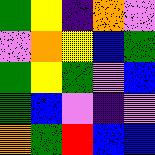[["green", "yellow", "indigo", "orange", "violet"], ["violet", "orange", "yellow", "blue", "green"], ["green", "yellow", "green", "violet", "blue"], ["green", "blue", "violet", "indigo", "violet"], ["orange", "green", "red", "blue", "blue"]]